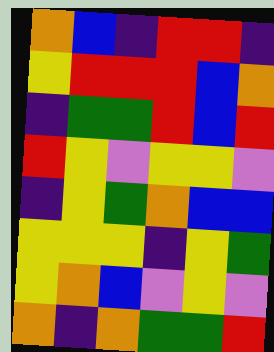[["orange", "blue", "indigo", "red", "red", "indigo"], ["yellow", "red", "red", "red", "blue", "orange"], ["indigo", "green", "green", "red", "blue", "red"], ["red", "yellow", "violet", "yellow", "yellow", "violet"], ["indigo", "yellow", "green", "orange", "blue", "blue"], ["yellow", "yellow", "yellow", "indigo", "yellow", "green"], ["yellow", "orange", "blue", "violet", "yellow", "violet"], ["orange", "indigo", "orange", "green", "green", "red"]]